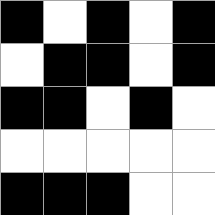[["black", "white", "black", "white", "black"], ["white", "black", "black", "white", "black"], ["black", "black", "white", "black", "white"], ["white", "white", "white", "white", "white"], ["black", "black", "black", "white", "white"]]